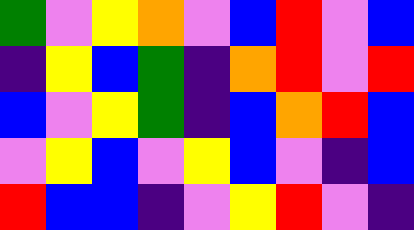[["green", "violet", "yellow", "orange", "violet", "blue", "red", "violet", "blue"], ["indigo", "yellow", "blue", "green", "indigo", "orange", "red", "violet", "red"], ["blue", "violet", "yellow", "green", "indigo", "blue", "orange", "red", "blue"], ["violet", "yellow", "blue", "violet", "yellow", "blue", "violet", "indigo", "blue"], ["red", "blue", "blue", "indigo", "violet", "yellow", "red", "violet", "indigo"]]